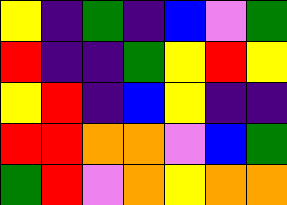[["yellow", "indigo", "green", "indigo", "blue", "violet", "green"], ["red", "indigo", "indigo", "green", "yellow", "red", "yellow"], ["yellow", "red", "indigo", "blue", "yellow", "indigo", "indigo"], ["red", "red", "orange", "orange", "violet", "blue", "green"], ["green", "red", "violet", "orange", "yellow", "orange", "orange"]]